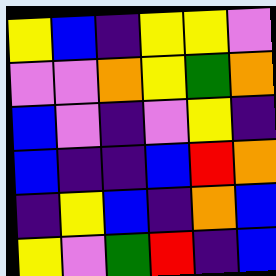[["yellow", "blue", "indigo", "yellow", "yellow", "violet"], ["violet", "violet", "orange", "yellow", "green", "orange"], ["blue", "violet", "indigo", "violet", "yellow", "indigo"], ["blue", "indigo", "indigo", "blue", "red", "orange"], ["indigo", "yellow", "blue", "indigo", "orange", "blue"], ["yellow", "violet", "green", "red", "indigo", "blue"]]